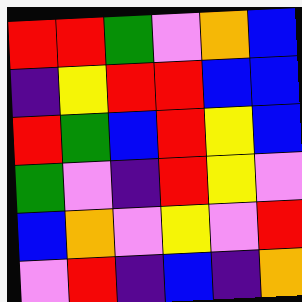[["red", "red", "green", "violet", "orange", "blue"], ["indigo", "yellow", "red", "red", "blue", "blue"], ["red", "green", "blue", "red", "yellow", "blue"], ["green", "violet", "indigo", "red", "yellow", "violet"], ["blue", "orange", "violet", "yellow", "violet", "red"], ["violet", "red", "indigo", "blue", "indigo", "orange"]]